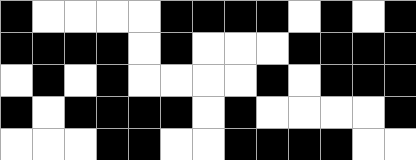[["black", "white", "white", "white", "white", "black", "black", "black", "black", "white", "black", "white", "black"], ["black", "black", "black", "black", "white", "black", "white", "white", "white", "black", "black", "black", "black"], ["white", "black", "white", "black", "white", "white", "white", "white", "black", "white", "black", "black", "black"], ["black", "white", "black", "black", "black", "black", "white", "black", "white", "white", "white", "white", "black"], ["white", "white", "white", "black", "black", "white", "white", "black", "black", "black", "black", "white", "white"]]